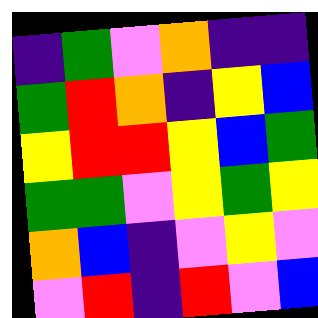[["indigo", "green", "violet", "orange", "indigo", "indigo"], ["green", "red", "orange", "indigo", "yellow", "blue"], ["yellow", "red", "red", "yellow", "blue", "green"], ["green", "green", "violet", "yellow", "green", "yellow"], ["orange", "blue", "indigo", "violet", "yellow", "violet"], ["violet", "red", "indigo", "red", "violet", "blue"]]